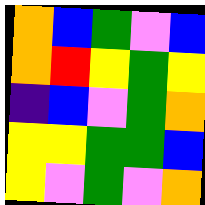[["orange", "blue", "green", "violet", "blue"], ["orange", "red", "yellow", "green", "yellow"], ["indigo", "blue", "violet", "green", "orange"], ["yellow", "yellow", "green", "green", "blue"], ["yellow", "violet", "green", "violet", "orange"]]